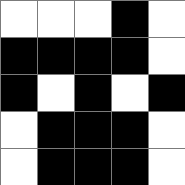[["white", "white", "white", "black", "white"], ["black", "black", "black", "black", "white"], ["black", "white", "black", "white", "black"], ["white", "black", "black", "black", "white"], ["white", "black", "black", "black", "white"]]